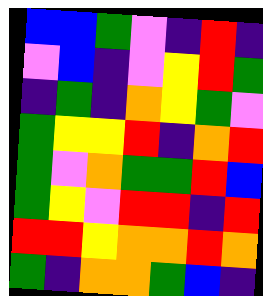[["blue", "blue", "green", "violet", "indigo", "red", "indigo"], ["violet", "blue", "indigo", "violet", "yellow", "red", "green"], ["indigo", "green", "indigo", "orange", "yellow", "green", "violet"], ["green", "yellow", "yellow", "red", "indigo", "orange", "red"], ["green", "violet", "orange", "green", "green", "red", "blue"], ["green", "yellow", "violet", "red", "red", "indigo", "red"], ["red", "red", "yellow", "orange", "orange", "red", "orange"], ["green", "indigo", "orange", "orange", "green", "blue", "indigo"]]